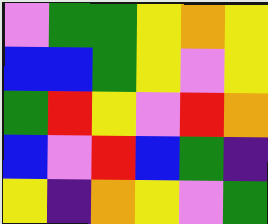[["violet", "green", "green", "yellow", "orange", "yellow"], ["blue", "blue", "green", "yellow", "violet", "yellow"], ["green", "red", "yellow", "violet", "red", "orange"], ["blue", "violet", "red", "blue", "green", "indigo"], ["yellow", "indigo", "orange", "yellow", "violet", "green"]]